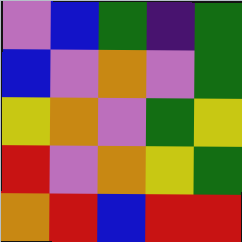[["violet", "blue", "green", "indigo", "green"], ["blue", "violet", "orange", "violet", "green"], ["yellow", "orange", "violet", "green", "yellow"], ["red", "violet", "orange", "yellow", "green"], ["orange", "red", "blue", "red", "red"]]